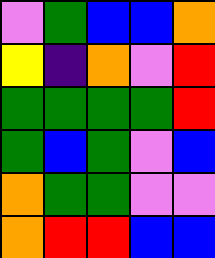[["violet", "green", "blue", "blue", "orange"], ["yellow", "indigo", "orange", "violet", "red"], ["green", "green", "green", "green", "red"], ["green", "blue", "green", "violet", "blue"], ["orange", "green", "green", "violet", "violet"], ["orange", "red", "red", "blue", "blue"]]